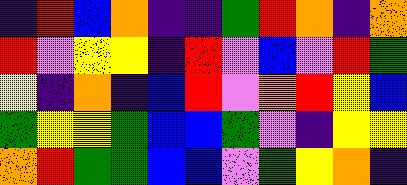[["indigo", "red", "blue", "orange", "indigo", "indigo", "green", "red", "orange", "indigo", "orange"], ["red", "violet", "yellow", "yellow", "indigo", "red", "violet", "blue", "violet", "red", "green"], ["yellow", "indigo", "orange", "indigo", "blue", "red", "violet", "orange", "red", "yellow", "blue"], ["green", "yellow", "yellow", "green", "blue", "blue", "green", "violet", "indigo", "yellow", "yellow"], ["orange", "red", "green", "green", "blue", "blue", "violet", "green", "yellow", "orange", "indigo"]]